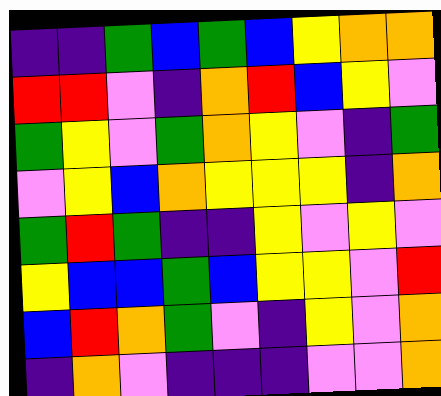[["indigo", "indigo", "green", "blue", "green", "blue", "yellow", "orange", "orange"], ["red", "red", "violet", "indigo", "orange", "red", "blue", "yellow", "violet"], ["green", "yellow", "violet", "green", "orange", "yellow", "violet", "indigo", "green"], ["violet", "yellow", "blue", "orange", "yellow", "yellow", "yellow", "indigo", "orange"], ["green", "red", "green", "indigo", "indigo", "yellow", "violet", "yellow", "violet"], ["yellow", "blue", "blue", "green", "blue", "yellow", "yellow", "violet", "red"], ["blue", "red", "orange", "green", "violet", "indigo", "yellow", "violet", "orange"], ["indigo", "orange", "violet", "indigo", "indigo", "indigo", "violet", "violet", "orange"]]